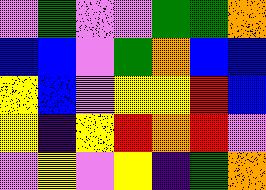[["violet", "green", "violet", "violet", "green", "green", "orange"], ["blue", "blue", "violet", "green", "orange", "blue", "blue"], ["yellow", "blue", "violet", "yellow", "yellow", "red", "blue"], ["yellow", "indigo", "yellow", "red", "orange", "red", "violet"], ["violet", "yellow", "violet", "yellow", "indigo", "green", "orange"]]